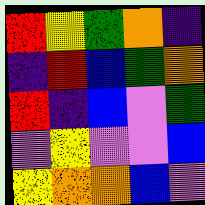[["red", "yellow", "green", "orange", "indigo"], ["indigo", "red", "blue", "green", "orange"], ["red", "indigo", "blue", "violet", "green"], ["violet", "yellow", "violet", "violet", "blue"], ["yellow", "orange", "orange", "blue", "violet"]]